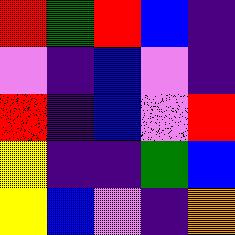[["red", "green", "red", "blue", "indigo"], ["violet", "indigo", "blue", "violet", "indigo"], ["red", "indigo", "blue", "violet", "red"], ["yellow", "indigo", "indigo", "green", "blue"], ["yellow", "blue", "violet", "indigo", "orange"]]